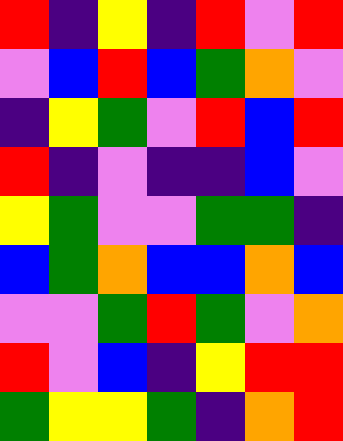[["red", "indigo", "yellow", "indigo", "red", "violet", "red"], ["violet", "blue", "red", "blue", "green", "orange", "violet"], ["indigo", "yellow", "green", "violet", "red", "blue", "red"], ["red", "indigo", "violet", "indigo", "indigo", "blue", "violet"], ["yellow", "green", "violet", "violet", "green", "green", "indigo"], ["blue", "green", "orange", "blue", "blue", "orange", "blue"], ["violet", "violet", "green", "red", "green", "violet", "orange"], ["red", "violet", "blue", "indigo", "yellow", "red", "red"], ["green", "yellow", "yellow", "green", "indigo", "orange", "red"]]